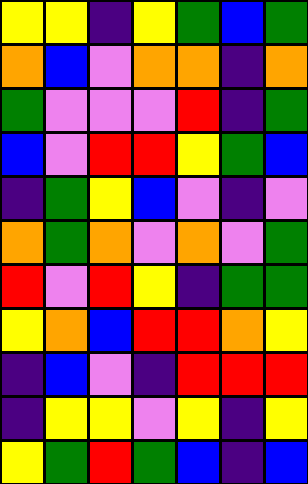[["yellow", "yellow", "indigo", "yellow", "green", "blue", "green"], ["orange", "blue", "violet", "orange", "orange", "indigo", "orange"], ["green", "violet", "violet", "violet", "red", "indigo", "green"], ["blue", "violet", "red", "red", "yellow", "green", "blue"], ["indigo", "green", "yellow", "blue", "violet", "indigo", "violet"], ["orange", "green", "orange", "violet", "orange", "violet", "green"], ["red", "violet", "red", "yellow", "indigo", "green", "green"], ["yellow", "orange", "blue", "red", "red", "orange", "yellow"], ["indigo", "blue", "violet", "indigo", "red", "red", "red"], ["indigo", "yellow", "yellow", "violet", "yellow", "indigo", "yellow"], ["yellow", "green", "red", "green", "blue", "indigo", "blue"]]